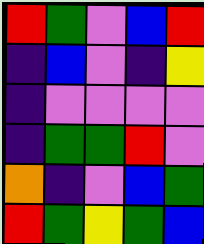[["red", "green", "violet", "blue", "red"], ["indigo", "blue", "violet", "indigo", "yellow"], ["indigo", "violet", "violet", "violet", "violet"], ["indigo", "green", "green", "red", "violet"], ["orange", "indigo", "violet", "blue", "green"], ["red", "green", "yellow", "green", "blue"]]